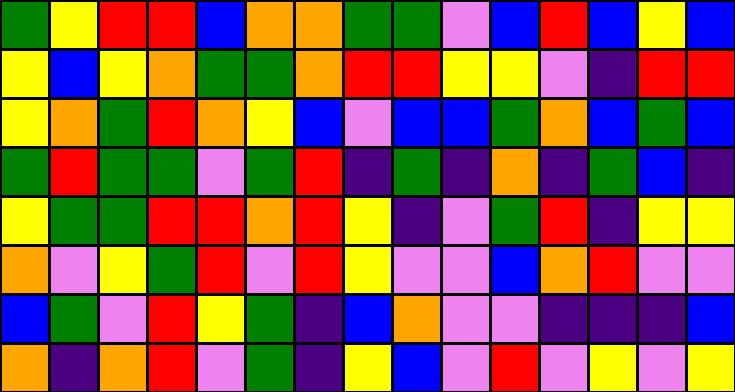[["green", "yellow", "red", "red", "blue", "orange", "orange", "green", "green", "violet", "blue", "red", "blue", "yellow", "blue"], ["yellow", "blue", "yellow", "orange", "green", "green", "orange", "red", "red", "yellow", "yellow", "violet", "indigo", "red", "red"], ["yellow", "orange", "green", "red", "orange", "yellow", "blue", "violet", "blue", "blue", "green", "orange", "blue", "green", "blue"], ["green", "red", "green", "green", "violet", "green", "red", "indigo", "green", "indigo", "orange", "indigo", "green", "blue", "indigo"], ["yellow", "green", "green", "red", "red", "orange", "red", "yellow", "indigo", "violet", "green", "red", "indigo", "yellow", "yellow"], ["orange", "violet", "yellow", "green", "red", "violet", "red", "yellow", "violet", "violet", "blue", "orange", "red", "violet", "violet"], ["blue", "green", "violet", "red", "yellow", "green", "indigo", "blue", "orange", "violet", "violet", "indigo", "indigo", "indigo", "blue"], ["orange", "indigo", "orange", "red", "violet", "green", "indigo", "yellow", "blue", "violet", "red", "violet", "yellow", "violet", "yellow"]]